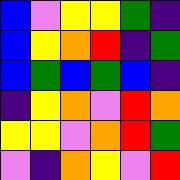[["blue", "violet", "yellow", "yellow", "green", "indigo"], ["blue", "yellow", "orange", "red", "indigo", "green"], ["blue", "green", "blue", "green", "blue", "indigo"], ["indigo", "yellow", "orange", "violet", "red", "orange"], ["yellow", "yellow", "violet", "orange", "red", "green"], ["violet", "indigo", "orange", "yellow", "violet", "red"]]